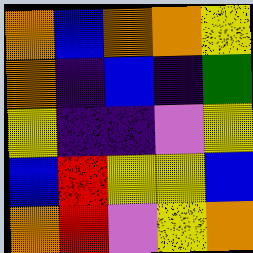[["orange", "blue", "orange", "orange", "yellow"], ["orange", "indigo", "blue", "indigo", "green"], ["yellow", "indigo", "indigo", "violet", "yellow"], ["blue", "red", "yellow", "yellow", "blue"], ["orange", "red", "violet", "yellow", "orange"]]